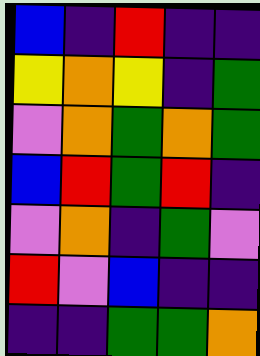[["blue", "indigo", "red", "indigo", "indigo"], ["yellow", "orange", "yellow", "indigo", "green"], ["violet", "orange", "green", "orange", "green"], ["blue", "red", "green", "red", "indigo"], ["violet", "orange", "indigo", "green", "violet"], ["red", "violet", "blue", "indigo", "indigo"], ["indigo", "indigo", "green", "green", "orange"]]